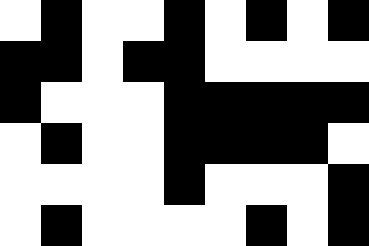[["white", "black", "white", "white", "black", "white", "black", "white", "black"], ["black", "black", "white", "black", "black", "white", "white", "white", "white"], ["black", "white", "white", "white", "black", "black", "black", "black", "black"], ["white", "black", "white", "white", "black", "black", "black", "black", "white"], ["white", "white", "white", "white", "black", "white", "white", "white", "black"], ["white", "black", "white", "white", "white", "white", "black", "white", "black"]]